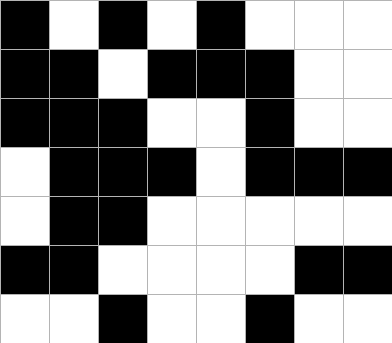[["black", "white", "black", "white", "black", "white", "white", "white"], ["black", "black", "white", "black", "black", "black", "white", "white"], ["black", "black", "black", "white", "white", "black", "white", "white"], ["white", "black", "black", "black", "white", "black", "black", "black"], ["white", "black", "black", "white", "white", "white", "white", "white"], ["black", "black", "white", "white", "white", "white", "black", "black"], ["white", "white", "black", "white", "white", "black", "white", "white"]]